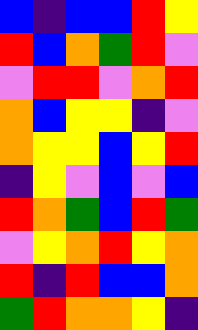[["blue", "indigo", "blue", "blue", "red", "yellow"], ["red", "blue", "orange", "green", "red", "violet"], ["violet", "red", "red", "violet", "orange", "red"], ["orange", "blue", "yellow", "yellow", "indigo", "violet"], ["orange", "yellow", "yellow", "blue", "yellow", "red"], ["indigo", "yellow", "violet", "blue", "violet", "blue"], ["red", "orange", "green", "blue", "red", "green"], ["violet", "yellow", "orange", "red", "yellow", "orange"], ["red", "indigo", "red", "blue", "blue", "orange"], ["green", "red", "orange", "orange", "yellow", "indigo"]]